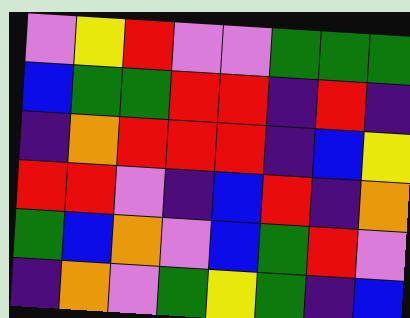[["violet", "yellow", "red", "violet", "violet", "green", "green", "green"], ["blue", "green", "green", "red", "red", "indigo", "red", "indigo"], ["indigo", "orange", "red", "red", "red", "indigo", "blue", "yellow"], ["red", "red", "violet", "indigo", "blue", "red", "indigo", "orange"], ["green", "blue", "orange", "violet", "blue", "green", "red", "violet"], ["indigo", "orange", "violet", "green", "yellow", "green", "indigo", "blue"]]